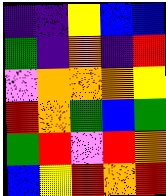[["indigo", "indigo", "yellow", "blue", "blue"], ["green", "indigo", "orange", "indigo", "red"], ["violet", "orange", "orange", "orange", "yellow"], ["red", "orange", "green", "blue", "green"], ["green", "red", "violet", "red", "orange"], ["blue", "yellow", "red", "orange", "red"]]